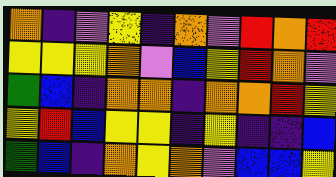[["orange", "indigo", "violet", "yellow", "indigo", "orange", "violet", "red", "orange", "red"], ["yellow", "yellow", "yellow", "orange", "violet", "blue", "yellow", "red", "orange", "violet"], ["green", "blue", "indigo", "orange", "orange", "indigo", "orange", "orange", "red", "yellow"], ["yellow", "red", "blue", "yellow", "yellow", "indigo", "yellow", "indigo", "indigo", "blue"], ["green", "blue", "indigo", "orange", "yellow", "orange", "violet", "blue", "blue", "yellow"]]